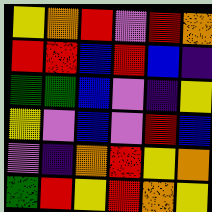[["yellow", "orange", "red", "violet", "red", "orange"], ["red", "red", "blue", "red", "blue", "indigo"], ["green", "green", "blue", "violet", "indigo", "yellow"], ["yellow", "violet", "blue", "violet", "red", "blue"], ["violet", "indigo", "orange", "red", "yellow", "orange"], ["green", "red", "yellow", "red", "orange", "yellow"]]